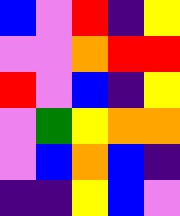[["blue", "violet", "red", "indigo", "yellow"], ["violet", "violet", "orange", "red", "red"], ["red", "violet", "blue", "indigo", "yellow"], ["violet", "green", "yellow", "orange", "orange"], ["violet", "blue", "orange", "blue", "indigo"], ["indigo", "indigo", "yellow", "blue", "violet"]]